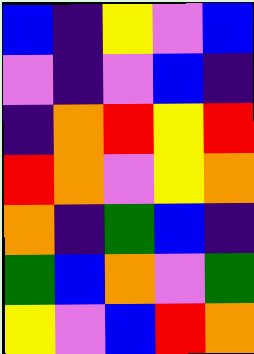[["blue", "indigo", "yellow", "violet", "blue"], ["violet", "indigo", "violet", "blue", "indigo"], ["indigo", "orange", "red", "yellow", "red"], ["red", "orange", "violet", "yellow", "orange"], ["orange", "indigo", "green", "blue", "indigo"], ["green", "blue", "orange", "violet", "green"], ["yellow", "violet", "blue", "red", "orange"]]